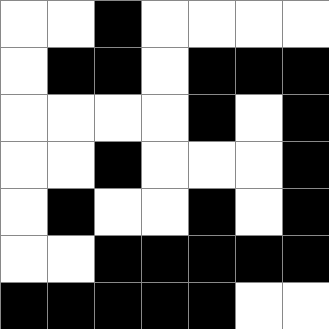[["white", "white", "black", "white", "white", "white", "white"], ["white", "black", "black", "white", "black", "black", "black"], ["white", "white", "white", "white", "black", "white", "black"], ["white", "white", "black", "white", "white", "white", "black"], ["white", "black", "white", "white", "black", "white", "black"], ["white", "white", "black", "black", "black", "black", "black"], ["black", "black", "black", "black", "black", "white", "white"]]